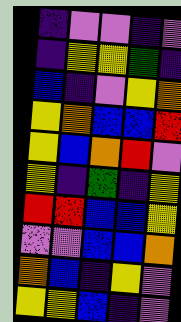[["indigo", "violet", "violet", "indigo", "violet"], ["indigo", "yellow", "yellow", "green", "indigo"], ["blue", "indigo", "violet", "yellow", "orange"], ["yellow", "orange", "blue", "blue", "red"], ["yellow", "blue", "orange", "red", "violet"], ["yellow", "indigo", "green", "indigo", "yellow"], ["red", "red", "blue", "blue", "yellow"], ["violet", "violet", "blue", "blue", "orange"], ["orange", "blue", "indigo", "yellow", "violet"], ["yellow", "yellow", "blue", "indigo", "violet"]]